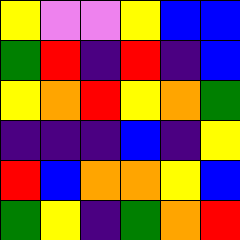[["yellow", "violet", "violet", "yellow", "blue", "blue"], ["green", "red", "indigo", "red", "indigo", "blue"], ["yellow", "orange", "red", "yellow", "orange", "green"], ["indigo", "indigo", "indigo", "blue", "indigo", "yellow"], ["red", "blue", "orange", "orange", "yellow", "blue"], ["green", "yellow", "indigo", "green", "orange", "red"]]